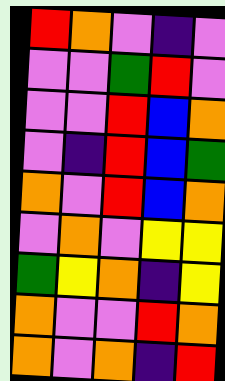[["red", "orange", "violet", "indigo", "violet"], ["violet", "violet", "green", "red", "violet"], ["violet", "violet", "red", "blue", "orange"], ["violet", "indigo", "red", "blue", "green"], ["orange", "violet", "red", "blue", "orange"], ["violet", "orange", "violet", "yellow", "yellow"], ["green", "yellow", "orange", "indigo", "yellow"], ["orange", "violet", "violet", "red", "orange"], ["orange", "violet", "orange", "indigo", "red"]]